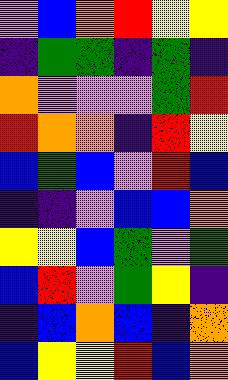[["violet", "blue", "orange", "red", "yellow", "yellow"], ["indigo", "green", "green", "indigo", "green", "indigo"], ["orange", "violet", "violet", "violet", "green", "red"], ["red", "orange", "orange", "indigo", "red", "yellow"], ["blue", "green", "blue", "violet", "red", "blue"], ["indigo", "indigo", "violet", "blue", "blue", "orange"], ["yellow", "yellow", "blue", "green", "violet", "green"], ["blue", "red", "violet", "green", "yellow", "indigo"], ["indigo", "blue", "orange", "blue", "indigo", "orange"], ["blue", "yellow", "yellow", "red", "blue", "orange"]]